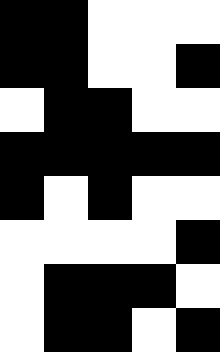[["black", "black", "white", "white", "white"], ["black", "black", "white", "white", "black"], ["white", "black", "black", "white", "white"], ["black", "black", "black", "black", "black"], ["black", "white", "black", "white", "white"], ["white", "white", "white", "white", "black"], ["white", "black", "black", "black", "white"], ["white", "black", "black", "white", "black"]]